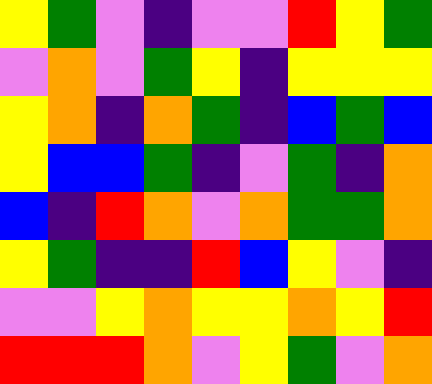[["yellow", "green", "violet", "indigo", "violet", "violet", "red", "yellow", "green"], ["violet", "orange", "violet", "green", "yellow", "indigo", "yellow", "yellow", "yellow"], ["yellow", "orange", "indigo", "orange", "green", "indigo", "blue", "green", "blue"], ["yellow", "blue", "blue", "green", "indigo", "violet", "green", "indigo", "orange"], ["blue", "indigo", "red", "orange", "violet", "orange", "green", "green", "orange"], ["yellow", "green", "indigo", "indigo", "red", "blue", "yellow", "violet", "indigo"], ["violet", "violet", "yellow", "orange", "yellow", "yellow", "orange", "yellow", "red"], ["red", "red", "red", "orange", "violet", "yellow", "green", "violet", "orange"]]